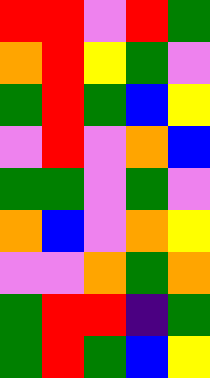[["red", "red", "violet", "red", "green"], ["orange", "red", "yellow", "green", "violet"], ["green", "red", "green", "blue", "yellow"], ["violet", "red", "violet", "orange", "blue"], ["green", "green", "violet", "green", "violet"], ["orange", "blue", "violet", "orange", "yellow"], ["violet", "violet", "orange", "green", "orange"], ["green", "red", "red", "indigo", "green"], ["green", "red", "green", "blue", "yellow"]]